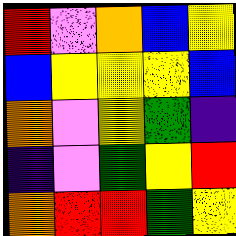[["red", "violet", "orange", "blue", "yellow"], ["blue", "yellow", "yellow", "yellow", "blue"], ["orange", "violet", "yellow", "green", "indigo"], ["indigo", "violet", "green", "yellow", "red"], ["orange", "red", "red", "green", "yellow"]]